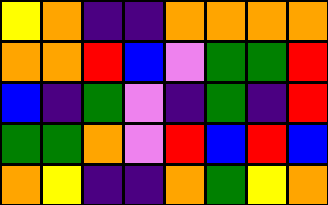[["yellow", "orange", "indigo", "indigo", "orange", "orange", "orange", "orange"], ["orange", "orange", "red", "blue", "violet", "green", "green", "red"], ["blue", "indigo", "green", "violet", "indigo", "green", "indigo", "red"], ["green", "green", "orange", "violet", "red", "blue", "red", "blue"], ["orange", "yellow", "indigo", "indigo", "orange", "green", "yellow", "orange"]]